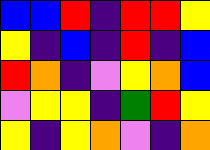[["blue", "blue", "red", "indigo", "red", "red", "yellow"], ["yellow", "indigo", "blue", "indigo", "red", "indigo", "blue"], ["red", "orange", "indigo", "violet", "yellow", "orange", "blue"], ["violet", "yellow", "yellow", "indigo", "green", "red", "yellow"], ["yellow", "indigo", "yellow", "orange", "violet", "indigo", "orange"]]